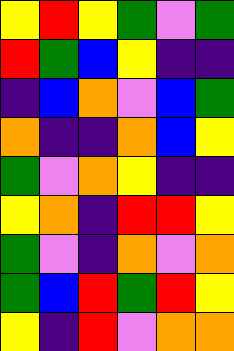[["yellow", "red", "yellow", "green", "violet", "green"], ["red", "green", "blue", "yellow", "indigo", "indigo"], ["indigo", "blue", "orange", "violet", "blue", "green"], ["orange", "indigo", "indigo", "orange", "blue", "yellow"], ["green", "violet", "orange", "yellow", "indigo", "indigo"], ["yellow", "orange", "indigo", "red", "red", "yellow"], ["green", "violet", "indigo", "orange", "violet", "orange"], ["green", "blue", "red", "green", "red", "yellow"], ["yellow", "indigo", "red", "violet", "orange", "orange"]]